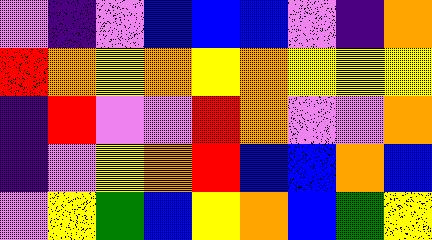[["violet", "indigo", "violet", "blue", "blue", "blue", "violet", "indigo", "orange"], ["red", "orange", "yellow", "orange", "yellow", "orange", "yellow", "yellow", "yellow"], ["indigo", "red", "violet", "violet", "red", "orange", "violet", "violet", "orange"], ["indigo", "violet", "yellow", "orange", "red", "blue", "blue", "orange", "blue"], ["violet", "yellow", "green", "blue", "yellow", "orange", "blue", "green", "yellow"]]